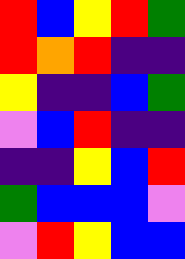[["red", "blue", "yellow", "red", "green"], ["red", "orange", "red", "indigo", "indigo"], ["yellow", "indigo", "indigo", "blue", "green"], ["violet", "blue", "red", "indigo", "indigo"], ["indigo", "indigo", "yellow", "blue", "red"], ["green", "blue", "blue", "blue", "violet"], ["violet", "red", "yellow", "blue", "blue"]]